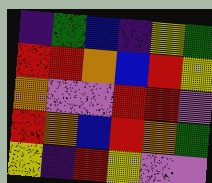[["indigo", "green", "blue", "indigo", "yellow", "green"], ["red", "red", "orange", "blue", "red", "yellow"], ["orange", "violet", "violet", "red", "red", "violet"], ["red", "orange", "blue", "red", "orange", "green"], ["yellow", "indigo", "red", "yellow", "violet", "violet"]]